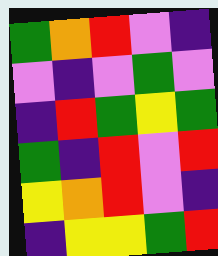[["green", "orange", "red", "violet", "indigo"], ["violet", "indigo", "violet", "green", "violet"], ["indigo", "red", "green", "yellow", "green"], ["green", "indigo", "red", "violet", "red"], ["yellow", "orange", "red", "violet", "indigo"], ["indigo", "yellow", "yellow", "green", "red"]]